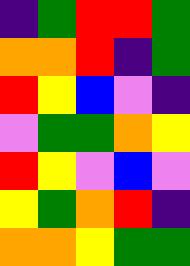[["indigo", "green", "red", "red", "green"], ["orange", "orange", "red", "indigo", "green"], ["red", "yellow", "blue", "violet", "indigo"], ["violet", "green", "green", "orange", "yellow"], ["red", "yellow", "violet", "blue", "violet"], ["yellow", "green", "orange", "red", "indigo"], ["orange", "orange", "yellow", "green", "green"]]